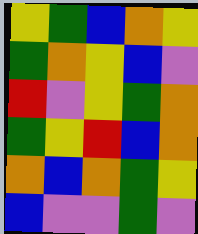[["yellow", "green", "blue", "orange", "yellow"], ["green", "orange", "yellow", "blue", "violet"], ["red", "violet", "yellow", "green", "orange"], ["green", "yellow", "red", "blue", "orange"], ["orange", "blue", "orange", "green", "yellow"], ["blue", "violet", "violet", "green", "violet"]]